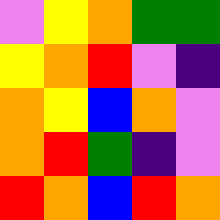[["violet", "yellow", "orange", "green", "green"], ["yellow", "orange", "red", "violet", "indigo"], ["orange", "yellow", "blue", "orange", "violet"], ["orange", "red", "green", "indigo", "violet"], ["red", "orange", "blue", "red", "orange"]]